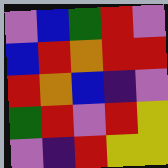[["violet", "blue", "green", "red", "violet"], ["blue", "red", "orange", "red", "red"], ["red", "orange", "blue", "indigo", "violet"], ["green", "red", "violet", "red", "yellow"], ["violet", "indigo", "red", "yellow", "yellow"]]